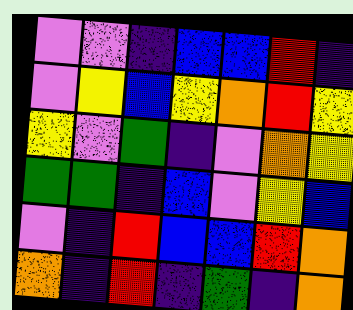[["violet", "violet", "indigo", "blue", "blue", "red", "indigo"], ["violet", "yellow", "blue", "yellow", "orange", "red", "yellow"], ["yellow", "violet", "green", "indigo", "violet", "orange", "yellow"], ["green", "green", "indigo", "blue", "violet", "yellow", "blue"], ["violet", "indigo", "red", "blue", "blue", "red", "orange"], ["orange", "indigo", "red", "indigo", "green", "indigo", "orange"]]